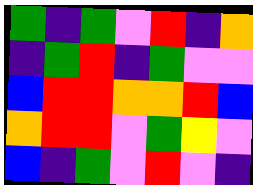[["green", "indigo", "green", "violet", "red", "indigo", "orange"], ["indigo", "green", "red", "indigo", "green", "violet", "violet"], ["blue", "red", "red", "orange", "orange", "red", "blue"], ["orange", "red", "red", "violet", "green", "yellow", "violet"], ["blue", "indigo", "green", "violet", "red", "violet", "indigo"]]